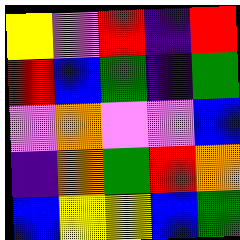[["yellow", "violet", "red", "indigo", "red"], ["red", "blue", "green", "indigo", "green"], ["violet", "orange", "violet", "violet", "blue"], ["indigo", "orange", "green", "red", "orange"], ["blue", "yellow", "yellow", "blue", "green"]]